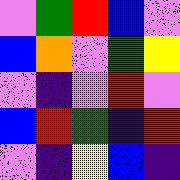[["violet", "green", "red", "blue", "violet"], ["blue", "orange", "violet", "green", "yellow"], ["violet", "indigo", "violet", "red", "violet"], ["blue", "red", "green", "indigo", "red"], ["violet", "indigo", "yellow", "blue", "indigo"]]